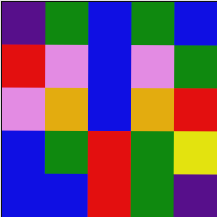[["indigo", "green", "blue", "green", "blue"], ["red", "violet", "blue", "violet", "green"], ["violet", "orange", "blue", "orange", "red"], ["blue", "green", "red", "green", "yellow"], ["blue", "blue", "red", "green", "indigo"]]